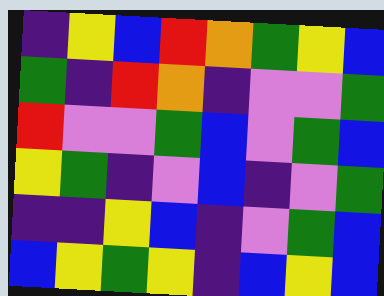[["indigo", "yellow", "blue", "red", "orange", "green", "yellow", "blue"], ["green", "indigo", "red", "orange", "indigo", "violet", "violet", "green"], ["red", "violet", "violet", "green", "blue", "violet", "green", "blue"], ["yellow", "green", "indigo", "violet", "blue", "indigo", "violet", "green"], ["indigo", "indigo", "yellow", "blue", "indigo", "violet", "green", "blue"], ["blue", "yellow", "green", "yellow", "indigo", "blue", "yellow", "blue"]]